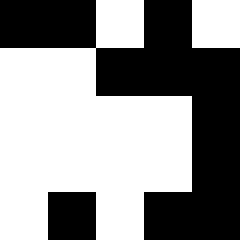[["black", "black", "white", "black", "white"], ["white", "white", "black", "black", "black"], ["white", "white", "white", "white", "black"], ["white", "white", "white", "white", "black"], ["white", "black", "white", "black", "black"]]